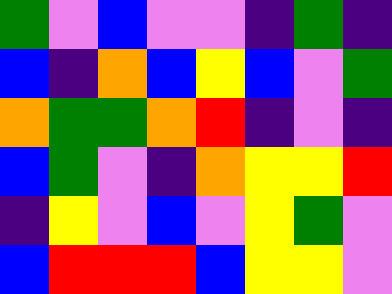[["green", "violet", "blue", "violet", "violet", "indigo", "green", "indigo"], ["blue", "indigo", "orange", "blue", "yellow", "blue", "violet", "green"], ["orange", "green", "green", "orange", "red", "indigo", "violet", "indigo"], ["blue", "green", "violet", "indigo", "orange", "yellow", "yellow", "red"], ["indigo", "yellow", "violet", "blue", "violet", "yellow", "green", "violet"], ["blue", "red", "red", "red", "blue", "yellow", "yellow", "violet"]]